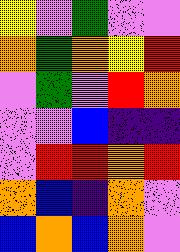[["yellow", "violet", "green", "violet", "violet"], ["orange", "green", "orange", "yellow", "red"], ["violet", "green", "violet", "red", "orange"], ["violet", "violet", "blue", "indigo", "indigo"], ["violet", "red", "red", "orange", "red"], ["orange", "blue", "indigo", "orange", "violet"], ["blue", "orange", "blue", "orange", "violet"]]